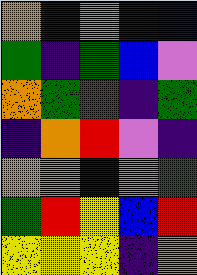[["orange", "indigo", "orange", "indigo", "blue"], ["green", "indigo", "green", "blue", "violet"], ["orange", "green", "red", "indigo", "green"], ["indigo", "orange", "red", "violet", "indigo"], ["orange", "orange", "blue", "violet", "green"], ["green", "red", "yellow", "blue", "red"], ["yellow", "yellow", "yellow", "indigo", "orange"]]